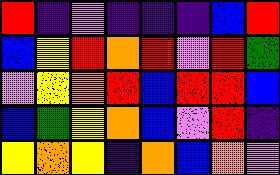[["red", "indigo", "violet", "indigo", "indigo", "indigo", "blue", "red"], ["blue", "yellow", "red", "orange", "red", "violet", "red", "green"], ["violet", "yellow", "orange", "red", "blue", "red", "red", "blue"], ["blue", "green", "yellow", "orange", "blue", "violet", "red", "indigo"], ["yellow", "orange", "yellow", "indigo", "orange", "blue", "orange", "violet"]]